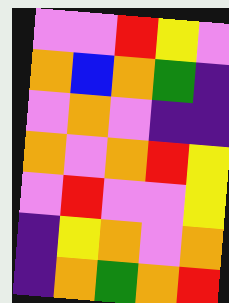[["violet", "violet", "red", "yellow", "violet"], ["orange", "blue", "orange", "green", "indigo"], ["violet", "orange", "violet", "indigo", "indigo"], ["orange", "violet", "orange", "red", "yellow"], ["violet", "red", "violet", "violet", "yellow"], ["indigo", "yellow", "orange", "violet", "orange"], ["indigo", "orange", "green", "orange", "red"]]